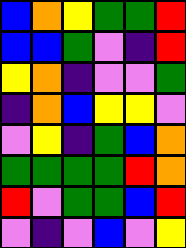[["blue", "orange", "yellow", "green", "green", "red"], ["blue", "blue", "green", "violet", "indigo", "red"], ["yellow", "orange", "indigo", "violet", "violet", "green"], ["indigo", "orange", "blue", "yellow", "yellow", "violet"], ["violet", "yellow", "indigo", "green", "blue", "orange"], ["green", "green", "green", "green", "red", "orange"], ["red", "violet", "green", "green", "blue", "red"], ["violet", "indigo", "violet", "blue", "violet", "yellow"]]